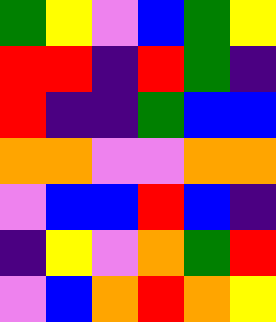[["green", "yellow", "violet", "blue", "green", "yellow"], ["red", "red", "indigo", "red", "green", "indigo"], ["red", "indigo", "indigo", "green", "blue", "blue"], ["orange", "orange", "violet", "violet", "orange", "orange"], ["violet", "blue", "blue", "red", "blue", "indigo"], ["indigo", "yellow", "violet", "orange", "green", "red"], ["violet", "blue", "orange", "red", "orange", "yellow"]]